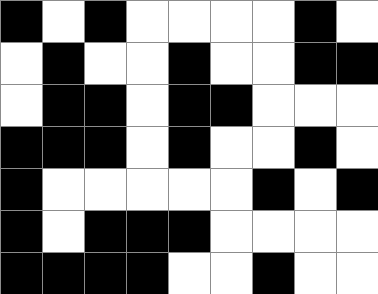[["black", "white", "black", "white", "white", "white", "white", "black", "white"], ["white", "black", "white", "white", "black", "white", "white", "black", "black"], ["white", "black", "black", "white", "black", "black", "white", "white", "white"], ["black", "black", "black", "white", "black", "white", "white", "black", "white"], ["black", "white", "white", "white", "white", "white", "black", "white", "black"], ["black", "white", "black", "black", "black", "white", "white", "white", "white"], ["black", "black", "black", "black", "white", "white", "black", "white", "white"]]